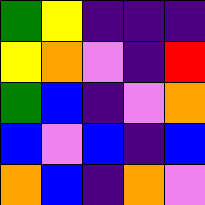[["green", "yellow", "indigo", "indigo", "indigo"], ["yellow", "orange", "violet", "indigo", "red"], ["green", "blue", "indigo", "violet", "orange"], ["blue", "violet", "blue", "indigo", "blue"], ["orange", "blue", "indigo", "orange", "violet"]]